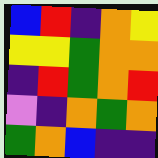[["blue", "red", "indigo", "orange", "yellow"], ["yellow", "yellow", "green", "orange", "orange"], ["indigo", "red", "green", "orange", "red"], ["violet", "indigo", "orange", "green", "orange"], ["green", "orange", "blue", "indigo", "indigo"]]